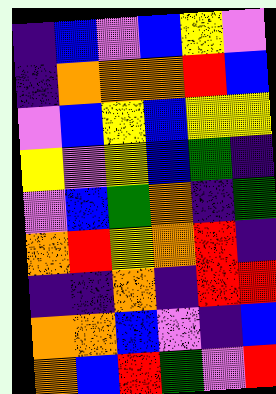[["indigo", "blue", "violet", "blue", "yellow", "violet"], ["indigo", "orange", "orange", "orange", "red", "blue"], ["violet", "blue", "yellow", "blue", "yellow", "yellow"], ["yellow", "violet", "yellow", "blue", "green", "indigo"], ["violet", "blue", "green", "orange", "indigo", "green"], ["orange", "red", "yellow", "orange", "red", "indigo"], ["indigo", "indigo", "orange", "indigo", "red", "red"], ["orange", "orange", "blue", "violet", "indigo", "blue"], ["orange", "blue", "red", "green", "violet", "red"]]